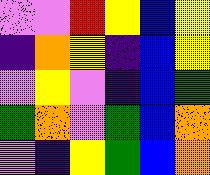[["violet", "violet", "red", "yellow", "blue", "yellow"], ["indigo", "orange", "yellow", "indigo", "blue", "yellow"], ["violet", "yellow", "violet", "indigo", "blue", "green"], ["green", "orange", "violet", "green", "blue", "orange"], ["violet", "indigo", "yellow", "green", "blue", "orange"]]